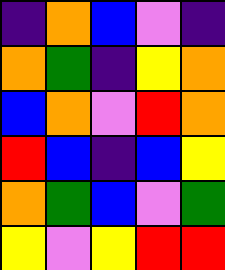[["indigo", "orange", "blue", "violet", "indigo"], ["orange", "green", "indigo", "yellow", "orange"], ["blue", "orange", "violet", "red", "orange"], ["red", "blue", "indigo", "blue", "yellow"], ["orange", "green", "blue", "violet", "green"], ["yellow", "violet", "yellow", "red", "red"]]